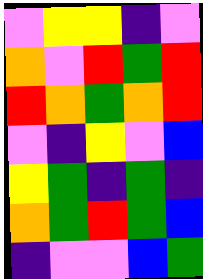[["violet", "yellow", "yellow", "indigo", "violet"], ["orange", "violet", "red", "green", "red"], ["red", "orange", "green", "orange", "red"], ["violet", "indigo", "yellow", "violet", "blue"], ["yellow", "green", "indigo", "green", "indigo"], ["orange", "green", "red", "green", "blue"], ["indigo", "violet", "violet", "blue", "green"]]